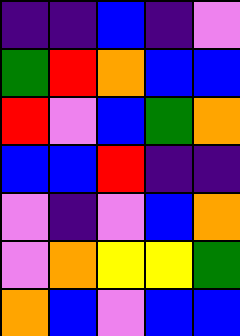[["indigo", "indigo", "blue", "indigo", "violet"], ["green", "red", "orange", "blue", "blue"], ["red", "violet", "blue", "green", "orange"], ["blue", "blue", "red", "indigo", "indigo"], ["violet", "indigo", "violet", "blue", "orange"], ["violet", "orange", "yellow", "yellow", "green"], ["orange", "blue", "violet", "blue", "blue"]]